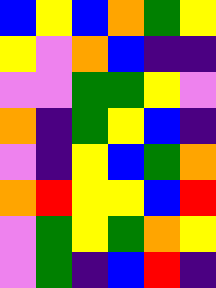[["blue", "yellow", "blue", "orange", "green", "yellow"], ["yellow", "violet", "orange", "blue", "indigo", "indigo"], ["violet", "violet", "green", "green", "yellow", "violet"], ["orange", "indigo", "green", "yellow", "blue", "indigo"], ["violet", "indigo", "yellow", "blue", "green", "orange"], ["orange", "red", "yellow", "yellow", "blue", "red"], ["violet", "green", "yellow", "green", "orange", "yellow"], ["violet", "green", "indigo", "blue", "red", "indigo"]]